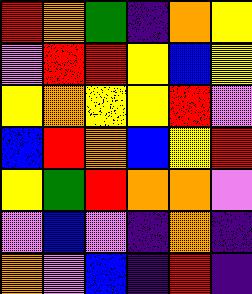[["red", "orange", "green", "indigo", "orange", "yellow"], ["violet", "red", "red", "yellow", "blue", "yellow"], ["yellow", "orange", "yellow", "yellow", "red", "violet"], ["blue", "red", "orange", "blue", "yellow", "red"], ["yellow", "green", "red", "orange", "orange", "violet"], ["violet", "blue", "violet", "indigo", "orange", "indigo"], ["orange", "violet", "blue", "indigo", "red", "indigo"]]